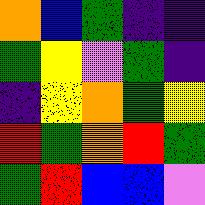[["orange", "blue", "green", "indigo", "indigo"], ["green", "yellow", "violet", "green", "indigo"], ["indigo", "yellow", "orange", "green", "yellow"], ["red", "green", "orange", "red", "green"], ["green", "red", "blue", "blue", "violet"]]